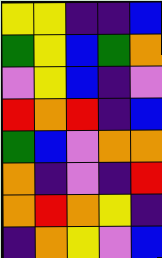[["yellow", "yellow", "indigo", "indigo", "blue"], ["green", "yellow", "blue", "green", "orange"], ["violet", "yellow", "blue", "indigo", "violet"], ["red", "orange", "red", "indigo", "blue"], ["green", "blue", "violet", "orange", "orange"], ["orange", "indigo", "violet", "indigo", "red"], ["orange", "red", "orange", "yellow", "indigo"], ["indigo", "orange", "yellow", "violet", "blue"]]